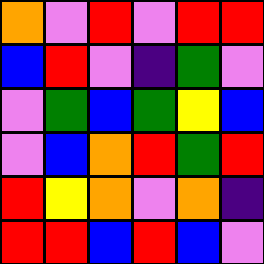[["orange", "violet", "red", "violet", "red", "red"], ["blue", "red", "violet", "indigo", "green", "violet"], ["violet", "green", "blue", "green", "yellow", "blue"], ["violet", "blue", "orange", "red", "green", "red"], ["red", "yellow", "orange", "violet", "orange", "indigo"], ["red", "red", "blue", "red", "blue", "violet"]]